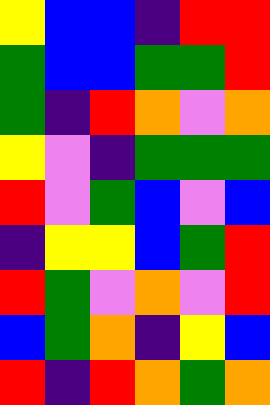[["yellow", "blue", "blue", "indigo", "red", "red"], ["green", "blue", "blue", "green", "green", "red"], ["green", "indigo", "red", "orange", "violet", "orange"], ["yellow", "violet", "indigo", "green", "green", "green"], ["red", "violet", "green", "blue", "violet", "blue"], ["indigo", "yellow", "yellow", "blue", "green", "red"], ["red", "green", "violet", "orange", "violet", "red"], ["blue", "green", "orange", "indigo", "yellow", "blue"], ["red", "indigo", "red", "orange", "green", "orange"]]